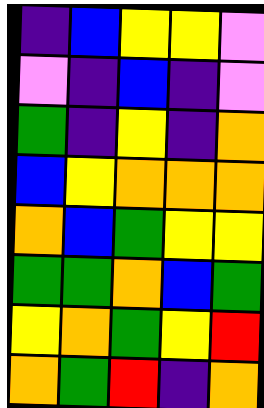[["indigo", "blue", "yellow", "yellow", "violet"], ["violet", "indigo", "blue", "indigo", "violet"], ["green", "indigo", "yellow", "indigo", "orange"], ["blue", "yellow", "orange", "orange", "orange"], ["orange", "blue", "green", "yellow", "yellow"], ["green", "green", "orange", "blue", "green"], ["yellow", "orange", "green", "yellow", "red"], ["orange", "green", "red", "indigo", "orange"]]